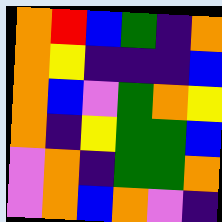[["orange", "red", "blue", "green", "indigo", "orange"], ["orange", "yellow", "indigo", "indigo", "indigo", "blue"], ["orange", "blue", "violet", "green", "orange", "yellow"], ["orange", "indigo", "yellow", "green", "green", "blue"], ["violet", "orange", "indigo", "green", "green", "orange"], ["violet", "orange", "blue", "orange", "violet", "indigo"]]